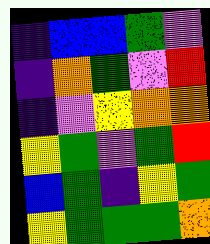[["indigo", "blue", "blue", "green", "violet"], ["indigo", "orange", "green", "violet", "red"], ["indigo", "violet", "yellow", "orange", "orange"], ["yellow", "green", "violet", "green", "red"], ["blue", "green", "indigo", "yellow", "green"], ["yellow", "green", "green", "green", "orange"]]